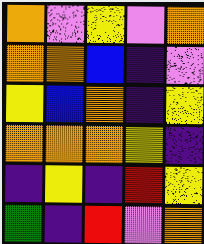[["orange", "violet", "yellow", "violet", "orange"], ["orange", "orange", "blue", "indigo", "violet"], ["yellow", "blue", "orange", "indigo", "yellow"], ["orange", "orange", "orange", "yellow", "indigo"], ["indigo", "yellow", "indigo", "red", "yellow"], ["green", "indigo", "red", "violet", "orange"]]